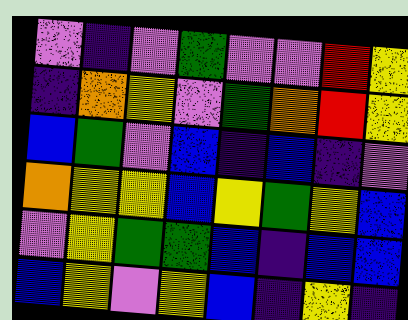[["violet", "indigo", "violet", "green", "violet", "violet", "red", "yellow"], ["indigo", "orange", "yellow", "violet", "green", "orange", "red", "yellow"], ["blue", "green", "violet", "blue", "indigo", "blue", "indigo", "violet"], ["orange", "yellow", "yellow", "blue", "yellow", "green", "yellow", "blue"], ["violet", "yellow", "green", "green", "blue", "indigo", "blue", "blue"], ["blue", "yellow", "violet", "yellow", "blue", "indigo", "yellow", "indigo"]]